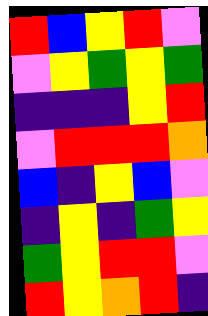[["red", "blue", "yellow", "red", "violet"], ["violet", "yellow", "green", "yellow", "green"], ["indigo", "indigo", "indigo", "yellow", "red"], ["violet", "red", "red", "red", "orange"], ["blue", "indigo", "yellow", "blue", "violet"], ["indigo", "yellow", "indigo", "green", "yellow"], ["green", "yellow", "red", "red", "violet"], ["red", "yellow", "orange", "red", "indigo"]]